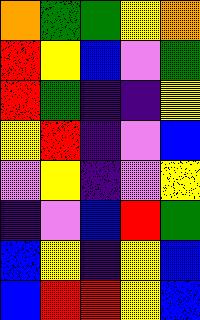[["orange", "green", "green", "yellow", "orange"], ["red", "yellow", "blue", "violet", "green"], ["red", "green", "indigo", "indigo", "yellow"], ["yellow", "red", "indigo", "violet", "blue"], ["violet", "yellow", "indigo", "violet", "yellow"], ["indigo", "violet", "blue", "red", "green"], ["blue", "yellow", "indigo", "yellow", "blue"], ["blue", "red", "red", "yellow", "blue"]]